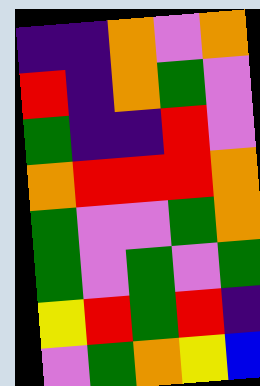[["indigo", "indigo", "orange", "violet", "orange"], ["red", "indigo", "orange", "green", "violet"], ["green", "indigo", "indigo", "red", "violet"], ["orange", "red", "red", "red", "orange"], ["green", "violet", "violet", "green", "orange"], ["green", "violet", "green", "violet", "green"], ["yellow", "red", "green", "red", "indigo"], ["violet", "green", "orange", "yellow", "blue"]]